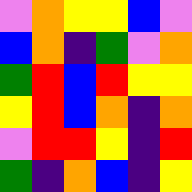[["violet", "orange", "yellow", "yellow", "blue", "violet"], ["blue", "orange", "indigo", "green", "violet", "orange"], ["green", "red", "blue", "red", "yellow", "yellow"], ["yellow", "red", "blue", "orange", "indigo", "orange"], ["violet", "red", "red", "yellow", "indigo", "red"], ["green", "indigo", "orange", "blue", "indigo", "yellow"]]